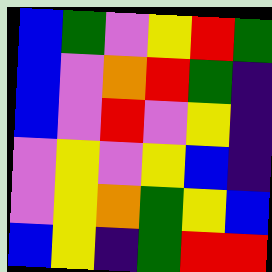[["blue", "green", "violet", "yellow", "red", "green"], ["blue", "violet", "orange", "red", "green", "indigo"], ["blue", "violet", "red", "violet", "yellow", "indigo"], ["violet", "yellow", "violet", "yellow", "blue", "indigo"], ["violet", "yellow", "orange", "green", "yellow", "blue"], ["blue", "yellow", "indigo", "green", "red", "red"]]